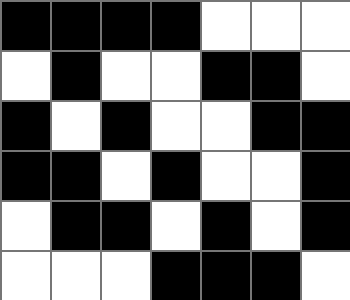[["black", "black", "black", "black", "white", "white", "white"], ["white", "black", "white", "white", "black", "black", "white"], ["black", "white", "black", "white", "white", "black", "black"], ["black", "black", "white", "black", "white", "white", "black"], ["white", "black", "black", "white", "black", "white", "black"], ["white", "white", "white", "black", "black", "black", "white"]]